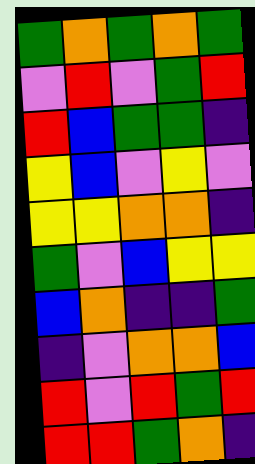[["green", "orange", "green", "orange", "green"], ["violet", "red", "violet", "green", "red"], ["red", "blue", "green", "green", "indigo"], ["yellow", "blue", "violet", "yellow", "violet"], ["yellow", "yellow", "orange", "orange", "indigo"], ["green", "violet", "blue", "yellow", "yellow"], ["blue", "orange", "indigo", "indigo", "green"], ["indigo", "violet", "orange", "orange", "blue"], ["red", "violet", "red", "green", "red"], ["red", "red", "green", "orange", "indigo"]]